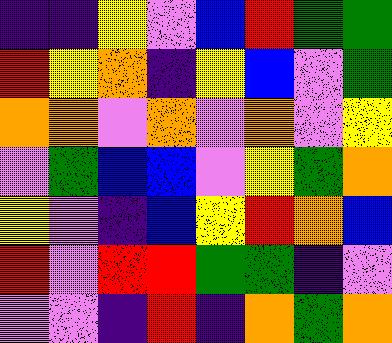[["indigo", "indigo", "yellow", "violet", "blue", "red", "green", "green"], ["red", "yellow", "orange", "indigo", "yellow", "blue", "violet", "green"], ["orange", "orange", "violet", "orange", "violet", "orange", "violet", "yellow"], ["violet", "green", "blue", "blue", "violet", "yellow", "green", "orange"], ["yellow", "violet", "indigo", "blue", "yellow", "red", "orange", "blue"], ["red", "violet", "red", "red", "green", "green", "indigo", "violet"], ["violet", "violet", "indigo", "red", "indigo", "orange", "green", "orange"]]